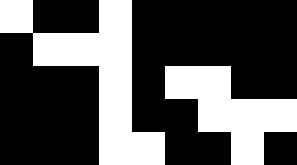[["white", "black", "black", "white", "black", "black", "black", "black", "black"], ["black", "white", "white", "white", "black", "black", "black", "black", "black"], ["black", "black", "black", "white", "black", "white", "white", "black", "black"], ["black", "black", "black", "white", "black", "black", "white", "white", "white"], ["black", "black", "black", "white", "white", "black", "black", "white", "black"]]